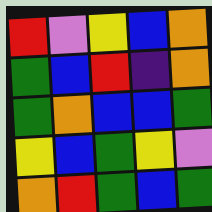[["red", "violet", "yellow", "blue", "orange"], ["green", "blue", "red", "indigo", "orange"], ["green", "orange", "blue", "blue", "green"], ["yellow", "blue", "green", "yellow", "violet"], ["orange", "red", "green", "blue", "green"]]